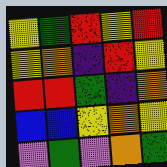[["yellow", "green", "red", "yellow", "red"], ["yellow", "orange", "indigo", "red", "yellow"], ["red", "red", "green", "indigo", "orange"], ["blue", "blue", "yellow", "orange", "yellow"], ["violet", "green", "violet", "orange", "green"]]